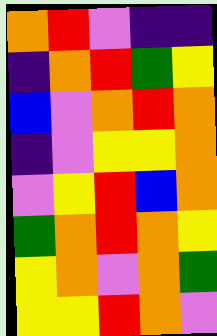[["orange", "red", "violet", "indigo", "indigo"], ["indigo", "orange", "red", "green", "yellow"], ["blue", "violet", "orange", "red", "orange"], ["indigo", "violet", "yellow", "yellow", "orange"], ["violet", "yellow", "red", "blue", "orange"], ["green", "orange", "red", "orange", "yellow"], ["yellow", "orange", "violet", "orange", "green"], ["yellow", "yellow", "red", "orange", "violet"]]